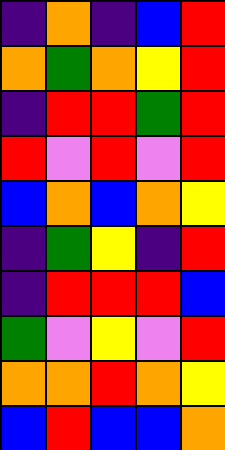[["indigo", "orange", "indigo", "blue", "red"], ["orange", "green", "orange", "yellow", "red"], ["indigo", "red", "red", "green", "red"], ["red", "violet", "red", "violet", "red"], ["blue", "orange", "blue", "orange", "yellow"], ["indigo", "green", "yellow", "indigo", "red"], ["indigo", "red", "red", "red", "blue"], ["green", "violet", "yellow", "violet", "red"], ["orange", "orange", "red", "orange", "yellow"], ["blue", "red", "blue", "blue", "orange"]]